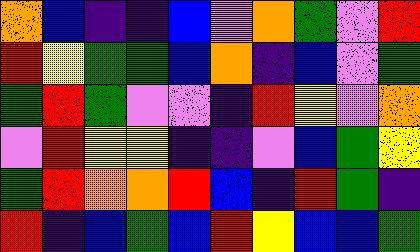[["orange", "blue", "indigo", "indigo", "blue", "violet", "orange", "green", "violet", "red"], ["red", "yellow", "green", "green", "blue", "orange", "indigo", "blue", "violet", "green"], ["green", "red", "green", "violet", "violet", "indigo", "red", "yellow", "violet", "orange"], ["violet", "red", "yellow", "yellow", "indigo", "indigo", "violet", "blue", "green", "yellow"], ["green", "red", "orange", "orange", "red", "blue", "indigo", "red", "green", "indigo"], ["red", "indigo", "blue", "green", "blue", "red", "yellow", "blue", "blue", "green"]]